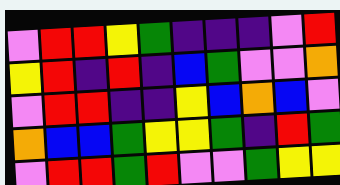[["violet", "red", "red", "yellow", "green", "indigo", "indigo", "indigo", "violet", "red"], ["yellow", "red", "indigo", "red", "indigo", "blue", "green", "violet", "violet", "orange"], ["violet", "red", "red", "indigo", "indigo", "yellow", "blue", "orange", "blue", "violet"], ["orange", "blue", "blue", "green", "yellow", "yellow", "green", "indigo", "red", "green"], ["violet", "red", "red", "green", "red", "violet", "violet", "green", "yellow", "yellow"]]